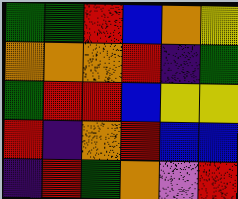[["green", "green", "red", "blue", "orange", "yellow"], ["orange", "orange", "orange", "red", "indigo", "green"], ["green", "red", "red", "blue", "yellow", "yellow"], ["red", "indigo", "orange", "red", "blue", "blue"], ["indigo", "red", "green", "orange", "violet", "red"]]